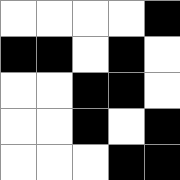[["white", "white", "white", "white", "black"], ["black", "black", "white", "black", "white"], ["white", "white", "black", "black", "white"], ["white", "white", "black", "white", "black"], ["white", "white", "white", "black", "black"]]